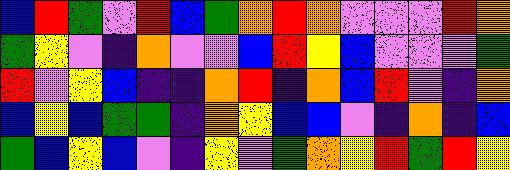[["blue", "red", "green", "violet", "red", "blue", "green", "orange", "red", "orange", "violet", "violet", "violet", "red", "orange"], ["green", "yellow", "violet", "indigo", "orange", "violet", "violet", "blue", "red", "yellow", "blue", "violet", "violet", "violet", "green"], ["red", "violet", "yellow", "blue", "indigo", "indigo", "orange", "red", "indigo", "orange", "blue", "red", "violet", "indigo", "orange"], ["blue", "yellow", "blue", "green", "green", "indigo", "orange", "yellow", "blue", "blue", "violet", "indigo", "orange", "indigo", "blue"], ["green", "blue", "yellow", "blue", "violet", "indigo", "yellow", "violet", "green", "orange", "yellow", "red", "green", "red", "yellow"]]